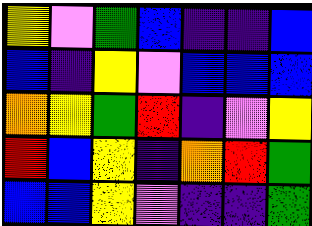[["yellow", "violet", "green", "blue", "indigo", "indigo", "blue"], ["blue", "indigo", "yellow", "violet", "blue", "blue", "blue"], ["orange", "yellow", "green", "red", "indigo", "violet", "yellow"], ["red", "blue", "yellow", "indigo", "orange", "red", "green"], ["blue", "blue", "yellow", "violet", "indigo", "indigo", "green"]]